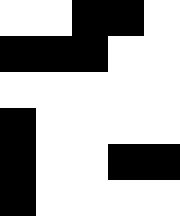[["white", "white", "black", "black", "white"], ["black", "black", "black", "white", "white"], ["white", "white", "white", "white", "white"], ["black", "white", "white", "white", "white"], ["black", "white", "white", "black", "black"], ["black", "white", "white", "white", "white"]]